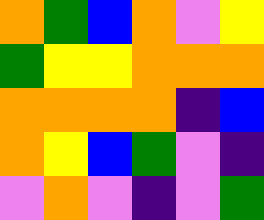[["orange", "green", "blue", "orange", "violet", "yellow"], ["green", "yellow", "yellow", "orange", "orange", "orange"], ["orange", "orange", "orange", "orange", "indigo", "blue"], ["orange", "yellow", "blue", "green", "violet", "indigo"], ["violet", "orange", "violet", "indigo", "violet", "green"]]